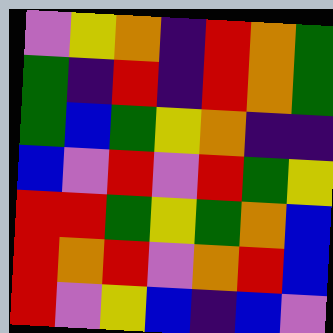[["violet", "yellow", "orange", "indigo", "red", "orange", "green"], ["green", "indigo", "red", "indigo", "red", "orange", "green"], ["green", "blue", "green", "yellow", "orange", "indigo", "indigo"], ["blue", "violet", "red", "violet", "red", "green", "yellow"], ["red", "red", "green", "yellow", "green", "orange", "blue"], ["red", "orange", "red", "violet", "orange", "red", "blue"], ["red", "violet", "yellow", "blue", "indigo", "blue", "violet"]]